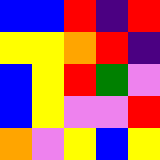[["blue", "blue", "red", "indigo", "red"], ["yellow", "yellow", "orange", "red", "indigo"], ["blue", "yellow", "red", "green", "violet"], ["blue", "yellow", "violet", "violet", "red"], ["orange", "violet", "yellow", "blue", "yellow"]]